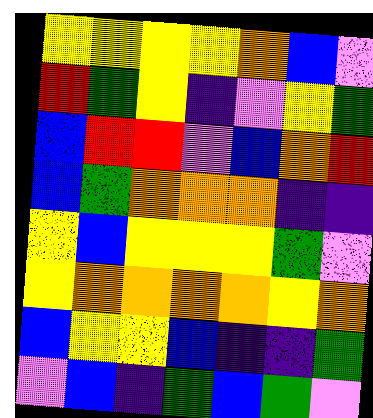[["yellow", "yellow", "yellow", "yellow", "orange", "blue", "violet"], ["red", "green", "yellow", "indigo", "violet", "yellow", "green"], ["blue", "red", "red", "violet", "blue", "orange", "red"], ["blue", "green", "orange", "orange", "orange", "indigo", "indigo"], ["yellow", "blue", "yellow", "yellow", "yellow", "green", "violet"], ["yellow", "orange", "orange", "orange", "orange", "yellow", "orange"], ["blue", "yellow", "yellow", "blue", "indigo", "indigo", "green"], ["violet", "blue", "indigo", "green", "blue", "green", "violet"]]